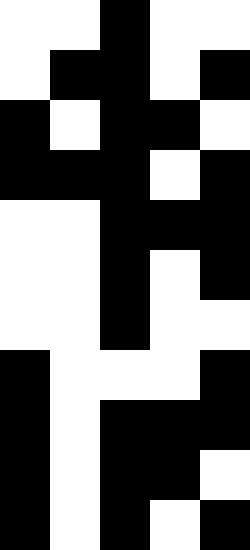[["white", "white", "black", "white", "white"], ["white", "black", "black", "white", "black"], ["black", "white", "black", "black", "white"], ["black", "black", "black", "white", "black"], ["white", "white", "black", "black", "black"], ["white", "white", "black", "white", "black"], ["white", "white", "black", "white", "white"], ["black", "white", "white", "white", "black"], ["black", "white", "black", "black", "black"], ["black", "white", "black", "black", "white"], ["black", "white", "black", "white", "black"]]